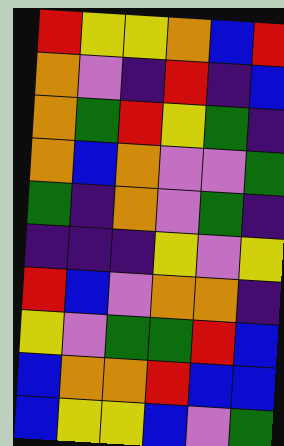[["red", "yellow", "yellow", "orange", "blue", "red"], ["orange", "violet", "indigo", "red", "indigo", "blue"], ["orange", "green", "red", "yellow", "green", "indigo"], ["orange", "blue", "orange", "violet", "violet", "green"], ["green", "indigo", "orange", "violet", "green", "indigo"], ["indigo", "indigo", "indigo", "yellow", "violet", "yellow"], ["red", "blue", "violet", "orange", "orange", "indigo"], ["yellow", "violet", "green", "green", "red", "blue"], ["blue", "orange", "orange", "red", "blue", "blue"], ["blue", "yellow", "yellow", "blue", "violet", "green"]]